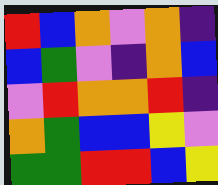[["red", "blue", "orange", "violet", "orange", "indigo"], ["blue", "green", "violet", "indigo", "orange", "blue"], ["violet", "red", "orange", "orange", "red", "indigo"], ["orange", "green", "blue", "blue", "yellow", "violet"], ["green", "green", "red", "red", "blue", "yellow"]]